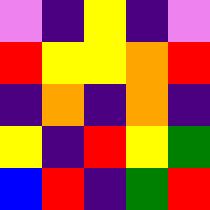[["violet", "indigo", "yellow", "indigo", "violet"], ["red", "yellow", "yellow", "orange", "red"], ["indigo", "orange", "indigo", "orange", "indigo"], ["yellow", "indigo", "red", "yellow", "green"], ["blue", "red", "indigo", "green", "red"]]